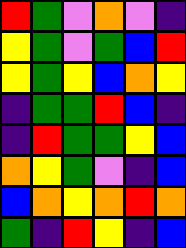[["red", "green", "violet", "orange", "violet", "indigo"], ["yellow", "green", "violet", "green", "blue", "red"], ["yellow", "green", "yellow", "blue", "orange", "yellow"], ["indigo", "green", "green", "red", "blue", "indigo"], ["indigo", "red", "green", "green", "yellow", "blue"], ["orange", "yellow", "green", "violet", "indigo", "blue"], ["blue", "orange", "yellow", "orange", "red", "orange"], ["green", "indigo", "red", "yellow", "indigo", "blue"]]